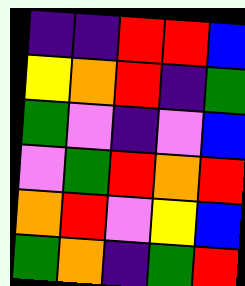[["indigo", "indigo", "red", "red", "blue"], ["yellow", "orange", "red", "indigo", "green"], ["green", "violet", "indigo", "violet", "blue"], ["violet", "green", "red", "orange", "red"], ["orange", "red", "violet", "yellow", "blue"], ["green", "orange", "indigo", "green", "red"]]